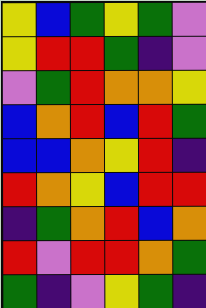[["yellow", "blue", "green", "yellow", "green", "violet"], ["yellow", "red", "red", "green", "indigo", "violet"], ["violet", "green", "red", "orange", "orange", "yellow"], ["blue", "orange", "red", "blue", "red", "green"], ["blue", "blue", "orange", "yellow", "red", "indigo"], ["red", "orange", "yellow", "blue", "red", "red"], ["indigo", "green", "orange", "red", "blue", "orange"], ["red", "violet", "red", "red", "orange", "green"], ["green", "indigo", "violet", "yellow", "green", "indigo"]]